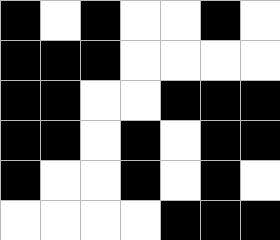[["black", "white", "black", "white", "white", "black", "white"], ["black", "black", "black", "white", "white", "white", "white"], ["black", "black", "white", "white", "black", "black", "black"], ["black", "black", "white", "black", "white", "black", "black"], ["black", "white", "white", "black", "white", "black", "white"], ["white", "white", "white", "white", "black", "black", "black"]]